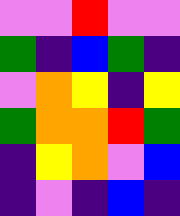[["violet", "violet", "red", "violet", "violet"], ["green", "indigo", "blue", "green", "indigo"], ["violet", "orange", "yellow", "indigo", "yellow"], ["green", "orange", "orange", "red", "green"], ["indigo", "yellow", "orange", "violet", "blue"], ["indigo", "violet", "indigo", "blue", "indigo"]]